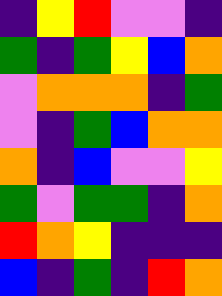[["indigo", "yellow", "red", "violet", "violet", "indigo"], ["green", "indigo", "green", "yellow", "blue", "orange"], ["violet", "orange", "orange", "orange", "indigo", "green"], ["violet", "indigo", "green", "blue", "orange", "orange"], ["orange", "indigo", "blue", "violet", "violet", "yellow"], ["green", "violet", "green", "green", "indigo", "orange"], ["red", "orange", "yellow", "indigo", "indigo", "indigo"], ["blue", "indigo", "green", "indigo", "red", "orange"]]